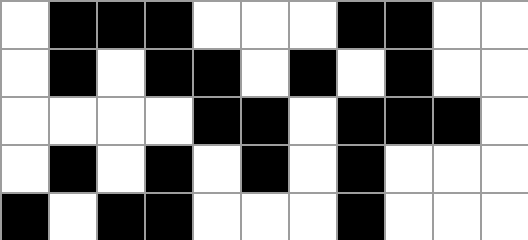[["white", "black", "black", "black", "white", "white", "white", "black", "black", "white", "white"], ["white", "black", "white", "black", "black", "white", "black", "white", "black", "white", "white"], ["white", "white", "white", "white", "black", "black", "white", "black", "black", "black", "white"], ["white", "black", "white", "black", "white", "black", "white", "black", "white", "white", "white"], ["black", "white", "black", "black", "white", "white", "white", "black", "white", "white", "white"]]